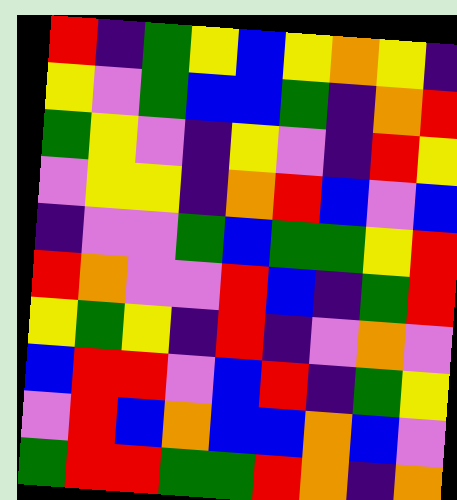[["red", "indigo", "green", "yellow", "blue", "yellow", "orange", "yellow", "indigo"], ["yellow", "violet", "green", "blue", "blue", "green", "indigo", "orange", "red"], ["green", "yellow", "violet", "indigo", "yellow", "violet", "indigo", "red", "yellow"], ["violet", "yellow", "yellow", "indigo", "orange", "red", "blue", "violet", "blue"], ["indigo", "violet", "violet", "green", "blue", "green", "green", "yellow", "red"], ["red", "orange", "violet", "violet", "red", "blue", "indigo", "green", "red"], ["yellow", "green", "yellow", "indigo", "red", "indigo", "violet", "orange", "violet"], ["blue", "red", "red", "violet", "blue", "red", "indigo", "green", "yellow"], ["violet", "red", "blue", "orange", "blue", "blue", "orange", "blue", "violet"], ["green", "red", "red", "green", "green", "red", "orange", "indigo", "orange"]]